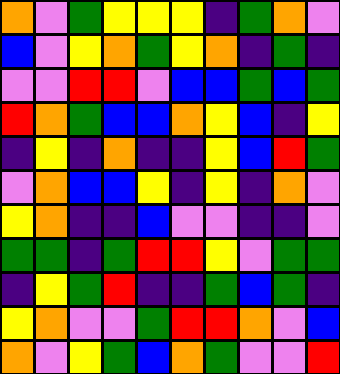[["orange", "violet", "green", "yellow", "yellow", "yellow", "indigo", "green", "orange", "violet"], ["blue", "violet", "yellow", "orange", "green", "yellow", "orange", "indigo", "green", "indigo"], ["violet", "violet", "red", "red", "violet", "blue", "blue", "green", "blue", "green"], ["red", "orange", "green", "blue", "blue", "orange", "yellow", "blue", "indigo", "yellow"], ["indigo", "yellow", "indigo", "orange", "indigo", "indigo", "yellow", "blue", "red", "green"], ["violet", "orange", "blue", "blue", "yellow", "indigo", "yellow", "indigo", "orange", "violet"], ["yellow", "orange", "indigo", "indigo", "blue", "violet", "violet", "indigo", "indigo", "violet"], ["green", "green", "indigo", "green", "red", "red", "yellow", "violet", "green", "green"], ["indigo", "yellow", "green", "red", "indigo", "indigo", "green", "blue", "green", "indigo"], ["yellow", "orange", "violet", "violet", "green", "red", "red", "orange", "violet", "blue"], ["orange", "violet", "yellow", "green", "blue", "orange", "green", "violet", "violet", "red"]]